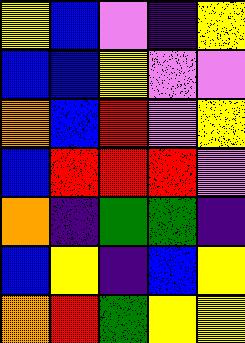[["yellow", "blue", "violet", "indigo", "yellow"], ["blue", "blue", "yellow", "violet", "violet"], ["orange", "blue", "red", "violet", "yellow"], ["blue", "red", "red", "red", "violet"], ["orange", "indigo", "green", "green", "indigo"], ["blue", "yellow", "indigo", "blue", "yellow"], ["orange", "red", "green", "yellow", "yellow"]]